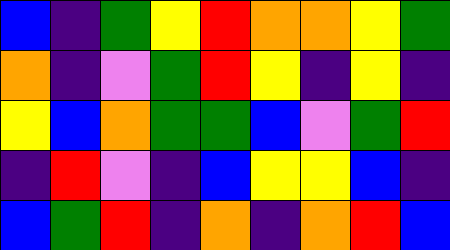[["blue", "indigo", "green", "yellow", "red", "orange", "orange", "yellow", "green"], ["orange", "indigo", "violet", "green", "red", "yellow", "indigo", "yellow", "indigo"], ["yellow", "blue", "orange", "green", "green", "blue", "violet", "green", "red"], ["indigo", "red", "violet", "indigo", "blue", "yellow", "yellow", "blue", "indigo"], ["blue", "green", "red", "indigo", "orange", "indigo", "orange", "red", "blue"]]